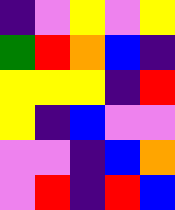[["indigo", "violet", "yellow", "violet", "yellow"], ["green", "red", "orange", "blue", "indigo"], ["yellow", "yellow", "yellow", "indigo", "red"], ["yellow", "indigo", "blue", "violet", "violet"], ["violet", "violet", "indigo", "blue", "orange"], ["violet", "red", "indigo", "red", "blue"]]